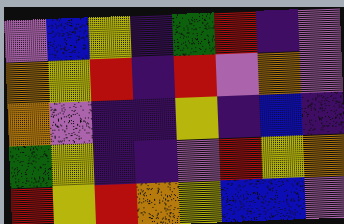[["violet", "blue", "yellow", "indigo", "green", "red", "indigo", "violet"], ["orange", "yellow", "red", "indigo", "red", "violet", "orange", "violet"], ["orange", "violet", "indigo", "indigo", "yellow", "indigo", "blue", "indigo"], ["green", "yellow", "indigo", "indigo", "violet", "red", "yellow", "orange"], ["red", "yellow", "red", "orange", "yellow", "blue", "blue", "violet"]]